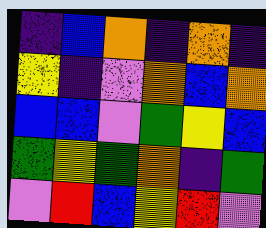[["indigo", "blue", "orange", "indigo", "orange", "indigo"], ["yellow", "indigo", "violet", "orange", "blue", "orange"], ["blue", "blue", "violet", "green", "yellow", "blue"], ["green", "yellow", "green", "orange", "indigo", "green"], ["violet", "red", "blue", "yellow", "red", "violet"]]